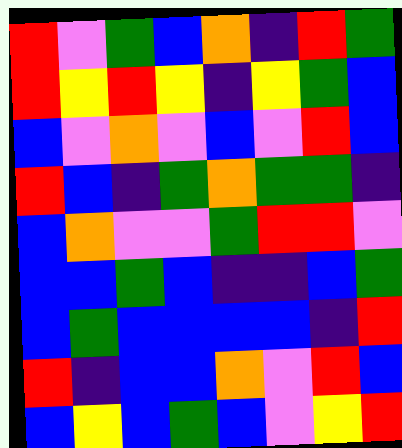[["red", "violet", "green", "blue", "orange", "indigo", "red", "green"], ["red", "yellow", "red", "yellow", "indigo", "yellow", "green", "blue"], ["blue", "violet", "orange", "violet", "blue", "violet", "red", "blue"], ["red", "blue", "indigo", "green", "orange", "green", "green", "indigo"], ["blue", "orange", "violet", "violet", "green", "red", "red", "violet"], ["blue", "blue", "green", "blue", "indigo", "indigo", "blue", "green"], ["blue", "green", "blue", "blue", "blue", "blue", "indigo", "red"], ["red", "indigo", "blue", "blue", "orange", "violet", "red", "blue"], ["blue", "yellow", "blue", "green", "blue", "violet", "yellow", "red"]]